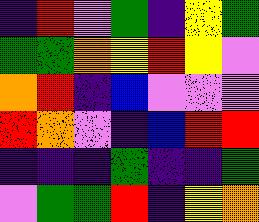[["indigo", "red", "violet", "green", "indigo", "yellow", "green"], ["green", "green", "orange", "yellow", "red", "yellow", "violet"], ["orange", "red", "indigo", "blue", "violet", "violet", "violet"], ["red", "orange", "violet", "indigo", "blue", "red", "red"], ["indigo", "indigo", "indigo", "green", "indigo", "indigo", "green"], ["violet", "green", "green", "red", "indigo", "yellow", "orange"]]